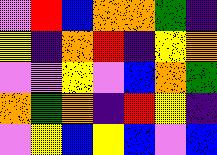[["violet", "red", "blue", "orange", "orange", "green", "indigo"], ["yellow", "indigo", "orange", "red", "indigo", "yellow", "orange"], ["violet", "violet", "yellow", "violet", "blue", "orange", "green"], ["orange", "green", "orange", "indigo", "red", "yellow", "indigo"], ["violet", "yellow", "blue", "yellow", "blue", "violet", "blue"]]